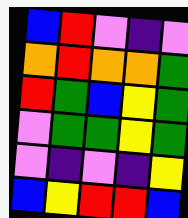[["blue", "red", "violet", "indigo", "violet"], ["orange", "red", "orange", "orange", "green"], ["red", "green", "blue", "yellow", "green"], ["violet", "green", "green", "yellow", "green"], ["violet", "indigo", "violet", "indigo", "yellow"], ["blue", "yellow", "red", "red", "blue"]]